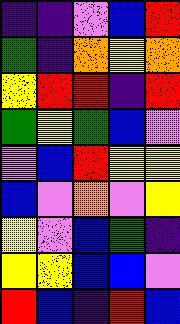[["indigo", "indigo", "violet", "blue", "red"], ["green", "indigo", "orange", "yellow", "orange"], ["yellow", "red", "red", "indigo", "red"], ["green", "yellow", "green", "blue", "violet"], ["violet", "blue", "red", "yellow", "yellow"], ["blue", "violet", "orange", "violet", "yellow"], ["yellow", "violet", "blue", "green", "indigo"], ["yellow", "yellow", "blue", "blue", "violet"], ["red", "blue", "indigo", "red", "blue"]]